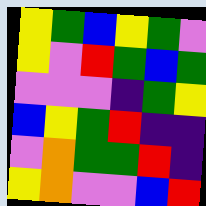[["yellow", "green", "blue", "yellow", "green", "violet"], ["yellow", "violet", "red", "green", "blue", "green"], ["violet", "violet", "violet", "indigo", "green", "yellow"], ["blue", "yellow", "green", "red", "indigo", "indigo"], ["violet", "orange", "green", "green", "red", "indigo"], ["yellow", "orange", "violet", "violet", "blue", "red"]]